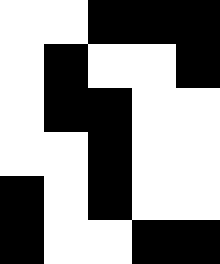[["white", "white", "black", "black", "black"], ["white", "black", "white", "white", "black"], ["white", "black", "black", "white", "white"], ["white", "white", "black", "white", "white"], ["black", "white", "black", "white", "white"], ["black", "white", "white", "black", "black"]]